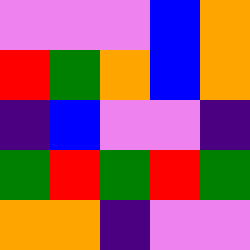[["violet", "violet", "violet", "blue", "orange"], ["red", "green", "orange", "blue", "orange"], ["indigo", "blue", "violet", "violet", "indigo"], ["green", "red", "green", "red", "green"], ["orange", "orange", "indigo", "violet", "violet"]]